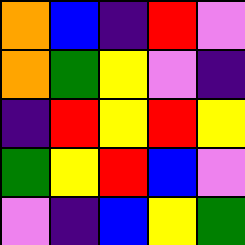[["orange", "blue", "indigo", "red", "violet"], ["orange", "green", "yellow", "violet", "indigo"], ["indigo", "red", "yellow", "red", "yellow"], ["green", "yellow", "red", "blue", "violet"], ["violet", "indigo", "blue", "yellow", "green"]]